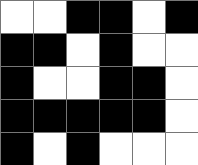[["white", "white", "black", "black", "white", "black"], ["black", "black", "white", "black", "white", "white"], ["black", "white", "white", "black", "black", "white"], ["black", "black", "black", "black", "black", "white"], ["black", "white", "black", "white", "white", "white"]]